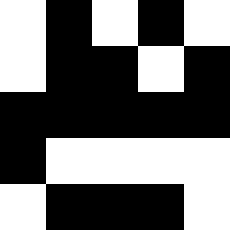[["white", "black", "white", "black", "white"], ["white", "black", "black", "white", "black"], ["black", "black", "black", "black", "black"], ["black", "white", "white", "white", "white"], ["white", "black", "black", "black", "white"]]